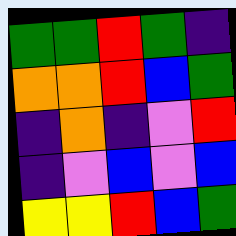[["green", "green", "red", "green", "indigo"], ["orange", "orange", "red", "blue", "green"], ["indigo", "orange", "indigo", "violet", "red"], ["indigo", "violet", "blue", "violet", "blue"], ["yellow", "yellow", "red", "blue", "green"]]